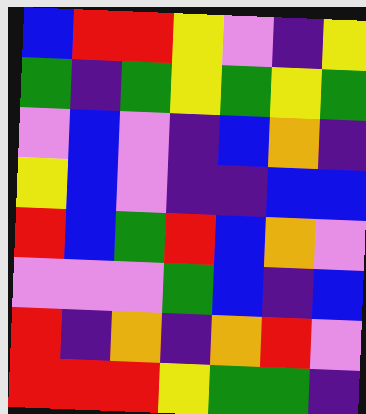[["blue", "red", "red", "yellow", "violet", "indigo", "yellow"], ["green", "indigo", "green", "yellow", "green", "yellow", "green"], ["violet", "blue", "violet", "indigo", "blue", "orange", "indigo"], ["yellow", "blue", "violet", "indigo", "indigo", "blue", "blue"], ["red", "blue", "green", "red", "blue", "orange", "violet"], ["violet", "violet", "violet", "green", "blue", "indigo", "blue"], ["red", "indigo", "orange", "indigo", "orange", "red", "violet"], ["red", "red", "red", "yellow", "green", "green", "indigo"]]